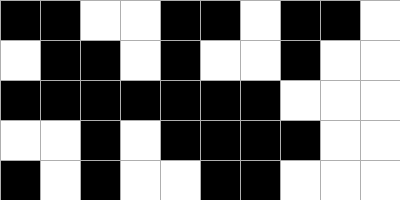[["black", "black", "white", "white", "black", "black", "white", "black", "black", "white"], ["white", "black", "black", "white", "black", "white", "white", "black", "white", "white"], ["black", "black", "black", "black", "black", "black", "black", "white", "white", "white"], ["white", "white", "black", "white", "black", "black", "black", "black", "white", "white"], ["black", "white", "black", "white", "white", "black", "black", "white", "white", "white"]]